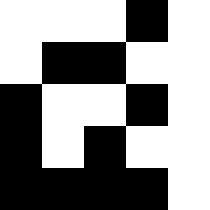[["white", "white", "white", "black", "white"], ["white", "black", "black", "white", "white"], ["black", "white", "white", "black", "white"], ["black", "white", "black", "white", "white"], ["black", "black", "black", "black", "white"]]